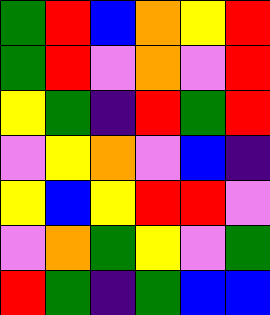[["green", "red", "blue", "orange", "yellow", "red"], ["green", "red", "violet", "orange", "violet", "red"], ["yellow", "green", "indigo", "red", "green", "red"], ["violet", "yellow", "orange", "violet", "blue", "indigo"], ["yellow", "blue", "yellow", "red", "red", "violet"], ["violet", "orange", "green", "yellow", "violet", "green"], ["red", "green", "indigo", "green", "blue", "blue"]]